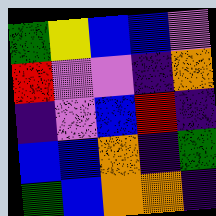[["green", "yellow", "blue", "blue", "violet"], ["red", "violet", "violet", "indigo", "orange"], ["indigo", "violet", "blue", "red", "indigo"], ["blue", "blue", "orange", "indigo", "green"], ["green", "blue", "orange", "orange", "indigo"]]